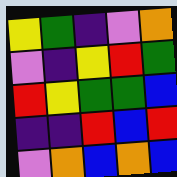[["yellow", "green", "indigo", "violet", "orange"], ["violet", "indigo", "yellow", "red", "green"], ["red", "yellow", "green", "green", "blue"], ["indigo", "indigo", "red", "blue", "red"], ["violet", "orange", "blue", "orange", "blue"]]